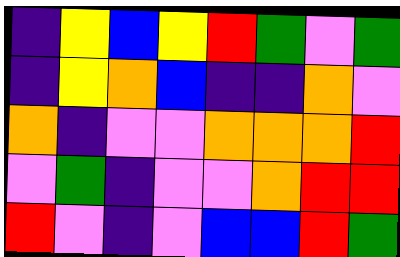[["indigo", "yellow", "blue", "yellow", "red", "green", "violet", "green"], ["indigo", "yellow", "orange", "blue", "indigo", "indigo", "orange", "violet"], ["orange", "indigo", "violet", "violet", "orange", "orange", "orange", "red"], ["violet", "green", "indigo", "violet", "violet", "orange", "red", "red"], ["red", "violet", "indigo", "violet", "blue", "blue", "red", "green"]]